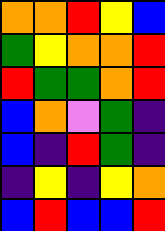[["orange", "orange", "red", "yellow", "blue"], ["green", "yellow", "orange", "orange", "red"], ["red", "green", "green", "orange", "red"], ["blue", "orange", "violet", "green", "indigo"], ["blue", "indigo", "red", "green", "indigo"], ["indigo", "yellow", "indigo", "yellow", "orange"], ["blue", "red", "blue", "blue", "red"]]